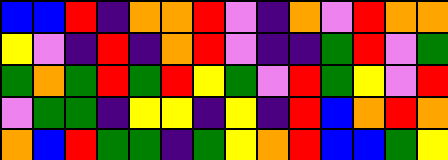[["blue", "blue", "red", "indigo", "orange", "orange", "red", "violet", "indigo", "orange", "violet", "red", "orange", "orange"], ["yellow", "violet", "indigo", "red", "indigo", "orange", "red", "violet", "indigo", "indigo", "green", "red", "violet", "green"], ["green", "orange", "green", "red", "green", "red", "yellow", "green", "violet", "red", "green", "yellow", "violet", "red"], ["violet", "green", "green", "indigo", "yellow", "yellow", "indigo", "yellow", "indigo", "red", "blue", "orange", "red", "orange"], ["orange", "blue", "red", "green", "green", "indigo", "green", "yellow", "orange", "red", "blue", "blue", "green", "yellow"]]